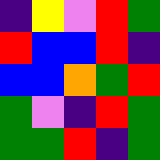[["indigo", "yellow", "violet", "red", "green"], ["red", "blue", "blue", "red", "indigo"], ["blue", "blue", "orange", "green", "red"], ["green", "violet", "indigo", "red", "green"], ["green", "green", "red", "indigo", "green"]]